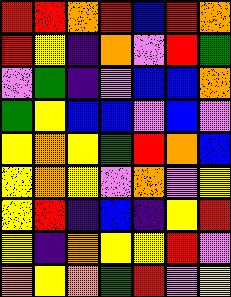[["red", "red", "orange", "red", "blue", "red", "orange"], ["red", "yellow", "indigo", "orange", "violet", "red", "green"], ["violet", "green", "indigo", "violet", "blue", "blue", "orange"], ["green", "yellow", "blue", "blue", "violet", "blue", "violet"], ["yellow", "orange", "yellow", "green", "red", "orange", "blue"], ["yellow", "orange", "yellow", "violet", "orange", "violet", "yellow"], ["yellow", "red", "indigo", "blue", "indigo", "yellow", "red"], ["yellow", "indigo", "orange", "yellow", "yellow", "red", "violet"], ["orange", "yellow", "orange", "green", "red", "violet", "yellow"]]